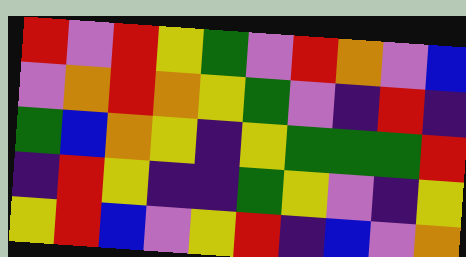[["red", "violet", "red", "yellow", "green", "violet", "red", "orange", "violet", "blue"], ["violet", "orange", "red", "orange", "yellow", "green", "violet", "indigo", "red", "indigo"], ["green", "blue", "orange", "yellow", "indigo", "yellow", "green", "green", "green", "red"], ["indigo", "red", "yellow", "indigo", "indigo", "green", "yellow", "violet", "indigo", "yellow"], ["yellow", "red", "blue", "violet", "yellow", "red", "indigo", "blue", "violet", "orange"]]